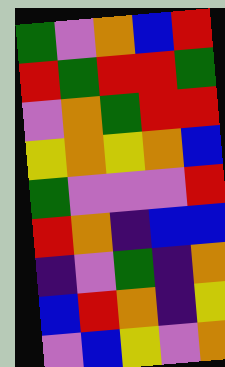[["green", "violet", "orange", "blue", "red"], ["red", "green", "red", "red", "green"], ["violet", "orange", "green", "red", "red"], ["yellow", "orange", "yellow", "orange", "blue"], ["green", "violet", "violet", "violet", "red"], ["red", "orange", "indigo", "blue", "blue"], ["indigo", "violet", "green", "indigo", "orange"], ["blue", "red", "orange", "indigo", "yellow"], ["violet", "blue", "yellow", "violet", "orange"]]